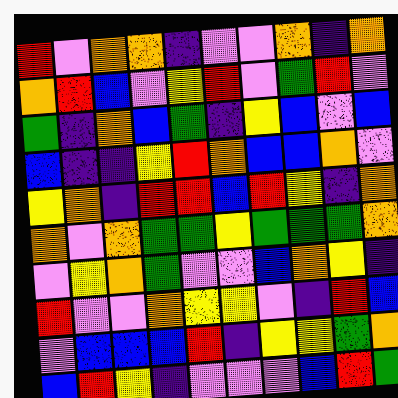[["red", "violet", "orange", "orange", "indigo", "violet", "violet", "orange", "indigo", "orange"], ["orange", "red", "blue", "violet", "yellow", "red", "violet", "green", "red", "violet"], ["green", "indigo", "orange", "blue", "green", "indigo", "yellow", "blue", "violet", "blue"], ["blue", "indigo", "indigo", "yellow", "red", "orange", "blue", "blue", "orange", "violet"], ["yellow", "orange", "indigo", "red", "red", "blue", "red", "yellow", "indigo", "orange"], ["orange", "violet", "orange", "green", "green", "yellow", "green", "green", "green", "orange"], ["violet", "yellow", "orange", "green", "violet", "violet", "blue", "orange", "yellow", "indigo"], ["red", "violet", "violet", "orange", "yellow", "yellow", "violet", "indigo", "red", "blue"], ["violet", "blue", "blue", "blue", "red", "indigo", "yellow", "yellow", "green", "orange"], ["blue", "red", "yellow", "indigo", "violet", "violet", "violet", "blue", "red", "green"]]